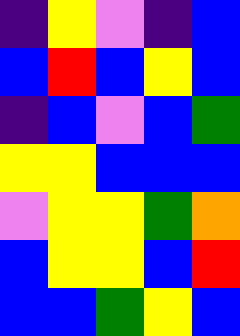[["indigo", "yellow", "violet", "indigo", "blue"], ["blue", "red", "blue", "yellow", "blue"], ["indigo", "blue", "violet", "blue", "green"], ["yellow", "yellow", "blue", "blue", "blue"], ["violet", "yellow", "yellow", "green", "orange"], ["blue", "yellow", "yellow", "blue", "red"], ["blue", "blue", "green", "yellow", "blue"]]